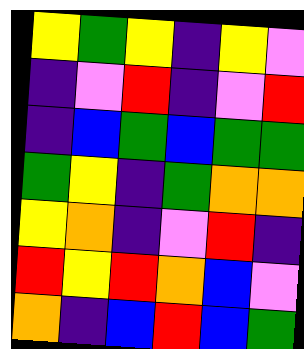[["yellow", "green", "yellow", "indigo", "yellow", "violet"], ["indigo", "violet", "red", "indigo", "violet", "red"], ["indigo", "blue", "green", "blue", "green", "green"], ["green", "yellow", "indigo", "green", "orange", "orange"], ["yellow", "orange", "indigo", "violet", "red", "indigo"], ["red", "yellow", "red", "orange", "blue", "violet"], ["orange", "indigo", "blue", "red", "blue", "green"]]